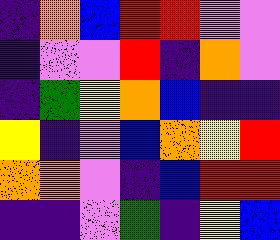[["indigo", "orange", "blue", "red", "red", "violet", "violet"], ["indigo", "violet", "violet", "red", "indigo", "orange", "violet"], ["indigo", "green", "yellow", "orange", "blue", "indigo", "indigo"], ["yellow", "indigo", "violet", "blue", "orange", "yellow", "red"], ["orange", "orange", "violet", "indigo", "blue", "red", "red"], ["indigo", "indigo", "violet", "green", "indigo", "yellow", "blue"]]